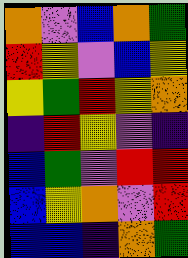[["orange", "violet", "blue", "orange", "green"], ["red", "yellow", "violet", "blue", "yellow"], ["yellow", "green", "red", "yellow", "orange"], ["indigo", "red", "yellow", "violet", "indigo"], ["blue", "green", "violet", "red", "red"], ["blue", "yellow", "orange", "violet", "red"], ["blue", "blue", "indigo", "orange", "green"]]